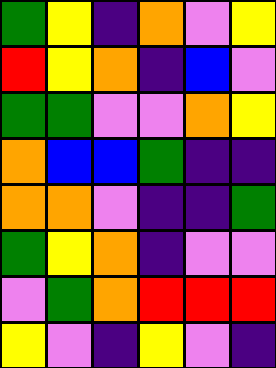[["green", "yellow", "indigo", "orange", "violet", "yellow"], ["red", "yellow", "orange", "indigo", "blue", "violet"], ["green", "green", "violet", "violet", "orange", "yellow"], ["orange", "blue", "blue", "green", "indigo", "indigo"], ["orange", "orange", "violet", "indigo", "indigo", "green"], ["green", "yellow", "orange", "indigo", "violet", "violet"], ["violet", "green", "orange", "red", "red", "red"], ["yellow", "violet", "indigo", "yellow", "violet", "indigo"]]